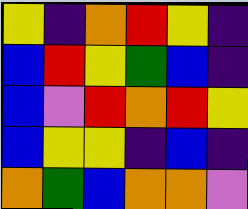[["yellow", "indigo", "orange", "red", "yellow", "indigo"], ["blue", "red", "yellow", "green", "blue", "indigo"], ["blue", "violet", "red", "orange", "red", "yellow"], ["blue", "yellow", "yellow", "indigo", "blue", "indigo"], ["orange", "green", "blue", "orange", "orange", "violet"]]